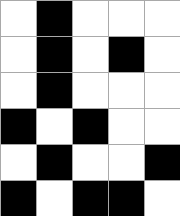[["white", "black", "white", "white", "white"], ["white", "black", "white", "black", "white"], ["white", "black", "white", "white", "white"], ["black", "white", "black", "white", "white"], ["white", "black", "white", "white", "black"], ["black", "white", "black", "black", "white"]]